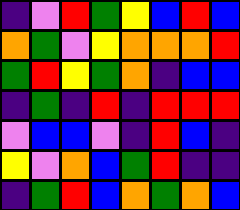[["indigo", "violet", "red", "green", "yellow", "blue", "red", "blue"], ["orange", "green", "violet", "yellow", "orange", "orange", "orange", "red"], ["green", "red", "yellow", "green", "orange", "indigo", "blue", "blue"], ["indigo", "green", "indigo", "red", "indigo", "red", "red", "red"], ["violet", "blue", "blue", "violet", "indigo", "red", "blue", "indigo"], ["yellow", "violet", "orange", "blue", "green", "red", "indigo", "indigo"], ["indigo", "green", "red", "blue", "orange", "green", "orange", "blue"]]